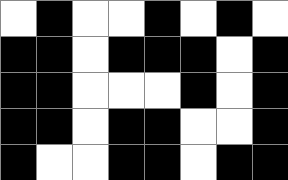[["white", "black", "white", "white", "black", "white", "black", "white"], ["black", "black", "white", "black", "black", "black", "white", "black"], ["black", "black", "white", "white", "white", "black", "white", "black"], ["black", "black", "white", "black", "black", "white", "white", "black"], ["black", "white", "white", "black", "black", "white", "black", "black"]]